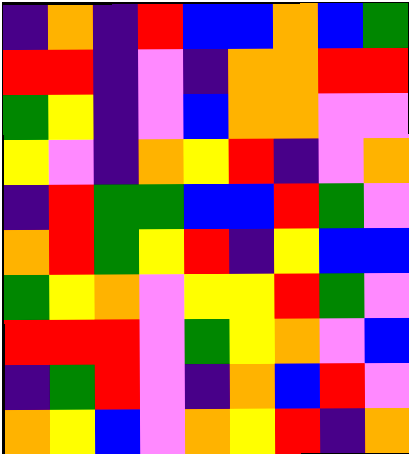[["indigo", "orange", "indigo", "red", "blue", "blue", "orange", "blue", "green"], ["red", "red", "indigo", "violet", "indigo", "orange", "orange", "red", "red"], ["green", "yellow", "indigo", "violet", "blue", "orange", "orange", "violet", "violet"], ["yellow", "violet", "indigo", "orange", "yellow", "red", "indigo", "violet", "orange"], ["indigo", "red", "green", "green", "blue", "blue", "red", "green", "violet"], ["orange", "red", "green", "yellow", "red", "indigo", "yellow", "blue", "blue"], ["green", "yellow", "orange", "violet", "yellow", "yellow", "red", "green", "violet"], ["red", "red", "red", "violet", "green", "yellow", "orange", "violet", "blue"], ["indigo", "green", "red", "violet", "indigo", "orange", "blue", "red", "violet"], ["orange", "yellow", "blue", "violet", "orange", "yellow", "red", "indigo", "orange"]]